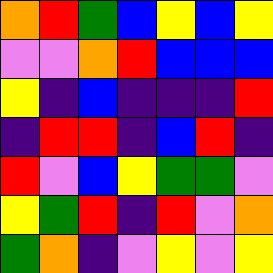[["orange", "red", "green", "blue", "yellow", "blue", "yellow"], ["violet", "violet", "orange", "red", "blue", "blue", "blue"], ["yellow", "indigo", "blue", "indigo", "indigo", "indigo", "red"], ["indigo", "red", "red", "indigo", "blue", "red", "indigo"], ["red", "violet", "blue", "yellow", "green", "green", "violet"], ["yellow", "green", "red", "indigo", "red", "violet", "orange"], ["green", "orange", "indigo", "violet", "yellow", "violet", "yellow"]]